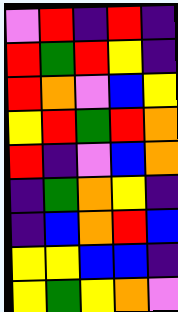[["violet", "red", "indigo", "red", "indigo"], ["red", "green", "red", "yellow", "indigo"], ["red", "orange", "violet", "blue", "yellow"], ["yellow", "red", "green", "red", "orange"], ["red", "indigo", "violet", "blue", "orange"], ["indigo", "green", "orange", "yellow", "indigo"], ["indigo", "blue", "orange", "red", "blue"], ["yellow", "yellow", "blue", "blue", "indigo"], ["yellow", "green", "yellow", "orange", "violet"]]